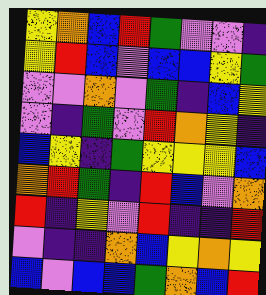[["yellow", "orange", "blue", "red", "green", "violet", "violet", "indigo"], ["yellow", "red", "blue", "violet", "blue", "blue", "yellow", "green"], ["violet", "violet", "orange", "violet", "green", "indigo", "blue", "yellow"], ["violet", "indigo", "green", "violet", "red", "orange", "yellow", "indigo"], ["blue", "yellow", "indigo", "green", "yellow", "yellow", "yellow", "blue"], ["orange", "red", "green", "indigo", "red", "blue", "violet", "orange"], ["red", "indigo", "yellow", "violet", "red", "indigo", "indigo", "red"], ["violet", "indigo", "indigo", "orange", "blue", "yellow", "orange", "yellow"], ["blue", "violet", "blue", "blue", "green", "orange", "blue", "red"]]